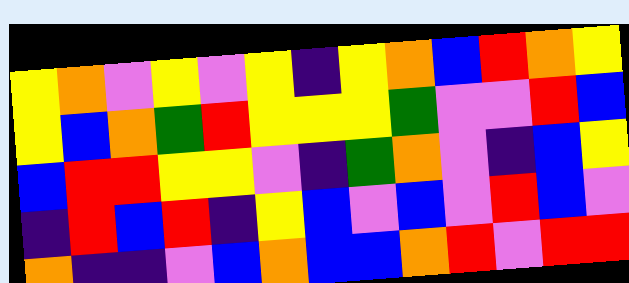[["yellow", "orange", "violet", "yellow", "violet", "yellow", "indigo", "yellow", "orange", "blue", "red", "orange", "yellow"], ["yellow", "blue", "orange", "green", "red", "yellow", "yellow", "yellow", "green", "violet", "violet", "red", "blue"], ["blue", "red", "red", "yellow", "yellow", "violet", "indigo", "green", "orange", "violet", "indigo", "blue", "yellow"], ["indigo", "red", "blue", "red", "indigo", "yellow", "blue", "violet", "blue", "violet", "red", "blue", "violet"], ["orange", "indigo", "indigo", "violet", "blue", "orange", "blue", "blue", "orange", "red", "violet", "red", "red"]]